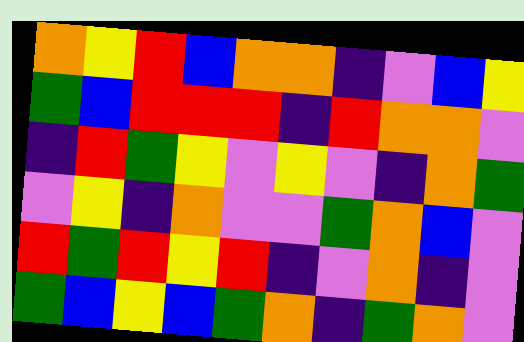[["orange", "yellow", "red", "blue", "orange", "orange", "indigo", "violet", "blue", "yellow"], ["green", "blue", "red", "red", "red", "indigo", "red", "orange", "orange", "violet"], ["indigo", "red", "green", "yellow", "violet", "yellow", "violet", "indigo", "orange", "green"], ["violet", "yellow", "indigo", "orange", "violet", "violet", "green", "orange", "blue", "violet"], ["red", "green", "red", "yellow", "red", "indigo", "violet", "orange", "indigo", "violet"], ["green", "blue", "yellow", "blue", "green", "orange", "indigo", "green", "orange", "violet"]]